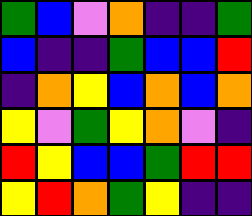[["green", "blue", "violet", "orange", "indigo", "indigo", "green"], ["blue", "indigo", "indigo", "green", "blue", "blue", "red"], ["indigo", "orange", "yellow", "blue", "orange", "blue", "orange"], ["yellow", "violet", "green", "yellow", "orange", "violet", "indigo"], ["red", "yellow", "blue", "blue", "green", "red", "red"], ["yellow", "red", "orange", "green", "yellow", "indigo", "indigo"]]